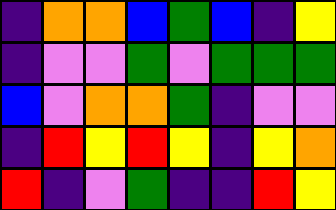[["indigo", "orange", "orange", "blue", "green", "blue", "indigo", "yellow"], ["indigo", "violet", "violet", "green", "violet", "green", "green", "green"], ["blue", "violet", "orange", "orange", "green", "indigo", "violet", "violet"], ["indigo", "red", "yellow", "red", "yellow", "indigo", "yellow", "orange"], ["red", "indigo", "violet", "green", "indigo", "indigo", "red", "yellow"]]